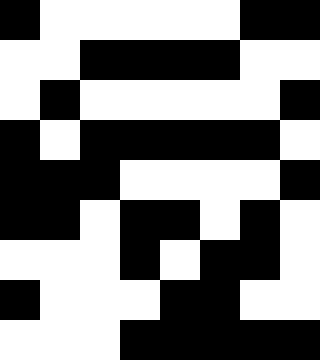[["black", "white", "white", "white", "white", "white", "black", "black"], ["white", "white", "black", "black", "black", "black", "white", "white"], ["white", "black", "white", "white", "white", "white", "white", "black"], ["black", "white", "black", "black", "black", "black", "black", "white"], ["black", "black", "black", "white", "white", "white", "white", "black"], ["black", "black", "white", "black", "black", "white", "black", "white"], ["white", "white", "white", "black", "white", "black", "black", "white"], ["black", "white", "white", "white", "black", "black", "white", "white"], ["white", "white", "white", "black", "black", "black", "black", "black"]]